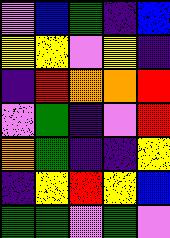[["violet", "blue", "green", "indigo", "blue"], ["yellow", "yellow", "violet", "yellow", "indigo"], ["indigo", "red", "orange", "orange", "red"], ["violet", "green", "indigo", "violet", "red"], ["orange", "green", "indigo", "indigo", "yellow"], ["indigo", "yellow", "red", "yellow", "blue"], ["green", "green", "violet", "green", "violet"]]